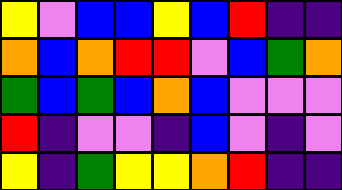[["yellow", "violet", "blue", "blue", "yellow", "blue", "red", "indigo", "indigo"], ["orange", "blue", "orange", "red", "red", "violet", "blue", "green", "orange"], ["green", "blue", "green", "blue", "orange", "blue", "violet", "violet", "violet"], ["red", "indigo", "violet", "violet", "indigo", "blue", "violet", "indigo", "violet"], ["yellow", "indigo", "green", "yellow", "yellow", "orange", "red", "indigo", "indigo"]]